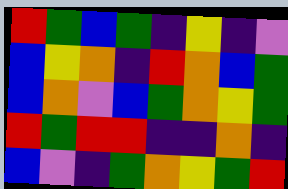[["red", "green", "blue", "green", "indigo", "yellow", "indigo", "violet"], ["blue", "yellow", "orange", "indigo", "red", "orange", "blue", "green"], ["blue", "orange", "violet", "blue", "green", "orange", "yellow", "green"], ["red", "green", "red", "red", "indigo", "indigo", "orange", "indigo"], ["blue", "violet", "indigo", "green", "orange", "yellow", "green", "red"]]